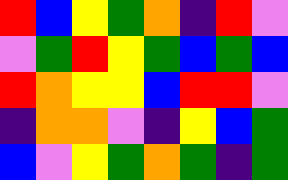[["red", "blue", "yellow", "green", "orange", "indigo", "red", "violet"], ["violet", "green", "red", "yellow", "green", "blue", "green", "blue"], ["red", "orange", "yellow", "yellow", "blue", "red", "red", "violet"], ["indigo", "orange", "orange", "violet", "indigo", "yellow", "blue", "green"], ["blue", "violet", "yellow", "green", "orange", "green", "indigo", "green"]]